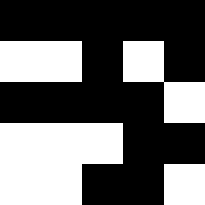[["black", "black", "black", "black", "black"], ["white", "white", "black", "white", "black"], ["black", "black", "black", "black", "white"], ["white", "white", "white", "black", "black"], ["white", "white", "black", "black", "white"]]